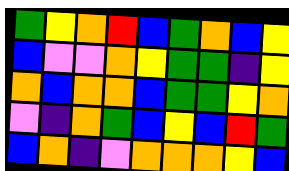[["green", "yellow", "orange", "red", "blue", "green", "orange", "blue", "yellow"], ["blue", "violet", "violet", "orange", "yellow", "green", "green", "indigo", "yellow"], ["orange", "blue", "orange", "orange", "blue", "green", "green", "yellow", "orange"], ["violet", "indigo", "orange", "green", "blue", "yellow", "blue", "red", "green"], ["blue", "orange", "indigo", "violet", "orange", "orange", "orange", "yellow", "blue"]]